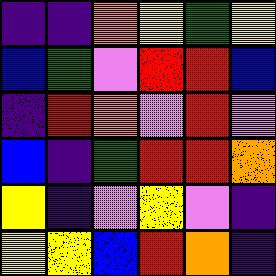[["indigo", "indigo", "orange", "yellow", "green", "yellow"], ["blue", "green", "violet", "red", "red", "blue"], ["indigo", "red", "orange", "violet", "red", "violet"], ["blue", "indigo", "green", "red", "red", "orange"], ["yellow", "indigo", "violet", "yellow", "violet", "indigo"], ["yellow", "yellow", "blue", "red", "orange", "indigo"]]